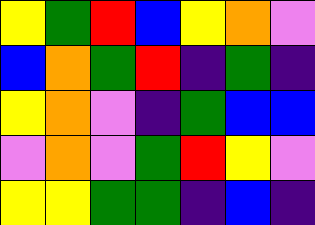[["yellow", "green", "red", "blue", "yellow", "orange", "violet"], ["blue", "orange", "green", "red", "indigo", "green", "indigo"], ["yellow", "orange", "violet", "indigo", "green", "blue", "blue"], ["violet", "orange", "violet", "green", "red", "yellow", "violet"], ["yellow", "yellow", "green", "green", "indigo", "blue", "indigo"]]